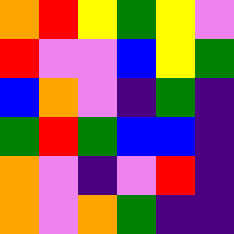[["orange", "red", "yellow", "green", "yellow", "violet"], ["red", "violet", "violet", "blue", "yellow", "green"], ["blue", "orange", "violet", "indigo", "green", "indigo"], ["green", "red", "green", "blue", "blue", "indigo"], ["orange", "violet", "indigo", "violet", "red", "indigo"], ["orange", "violet", "orange", "green", "indigo", "indigo"]]